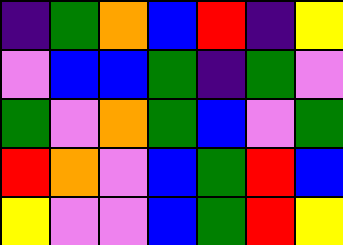[["indigo", "green", "orange", "blue", "red", "indigo", "yellow"], ["violet", "blue", "blue", "green", "indigo", "green", "violet"], ["green", "violet", "orange", "green", "blue", "violet", "green"], ["red", "orange", "violet", "blue", "green", "red", "blue"], ["yellow", "violet", "violet", "blue", "green", "red", "yellow"]]